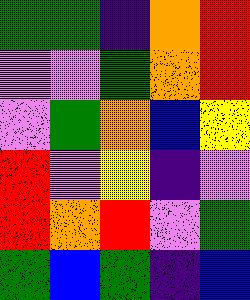[["green", "green", "indigo", "orange", "red"], ["violet", "violet", "green", "orange", "red"], ["violet", "green", "orange", "blue", "yellow"], ["red", "violet", "yellow", "indigo", "violet"], ["red", "orange", "red", "violet", "green"], ["green", "blue", "green", "indigo", "blue"]]